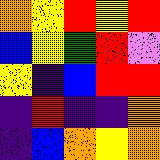[["orange", "yellow", "red", "yellow", "red"], ["blue", "yellow", "green", "red", "violet"], ["yellow", "indigo", "blue", "red", "red"], ["indigo", "red", "indigo", "indigo", "orange"], ["indigo", "blue", "orange", "yellow", "orange"]]